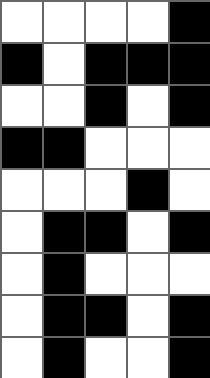[["white", "white", "white", "white", "black"], ["black", "white", "black", "black", "black"], ["white", "white", "black", "white", "black"], ["black", "black", "white", "white", "white"], ["white", "white", "white", "black", "white"], ["white", "black", "black", "white", "black"], ["white", "black", "white", "white", "white"], ["white", "black", "black", "white", "black"], ["white", "black", "white", "white", "black"]]